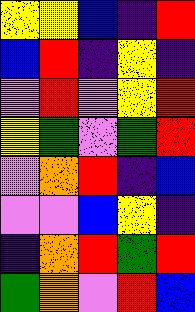[["yellow", "yellow", "blue", "indigo", "red"], ["blue", "red", "indigo", "yellow", "indigo"], ["violet", "red", "violet", "yellow", "red"], ["yellow", "green", "violet", "green", "red"], ["violet", "orange", "red", "indigo", "blue"], ["violet", "violet", "blue", "yellow", "indigo"], ["indigo", "orange", "red", "green", "red"], ["green", "orange", "violet", "red", "blue"]]